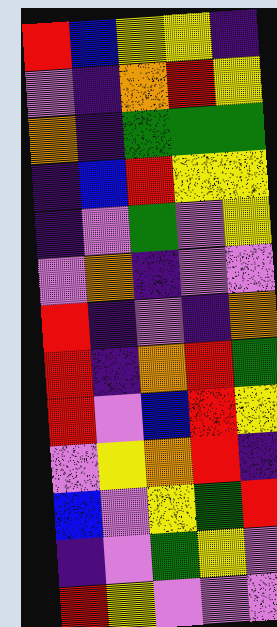[["red", "blue", "yellow", "yellow", "indigo"], ["violet", "indigo", "orange", "red", "yellow"], ["orange", "indigo", "green", "green", "green"], ["indigo", "blue", "red", "yellow", "yellow"], ["indigo", "violet", "green", "violet", "yellow"], ["violet", "orange", "indigo", "violet", "violet"], ["red", "indigo", "violet", "indigo", "orange"], ["red", "indigo", "orange", "red", "green"], ["red", "violet", "blue", "red", "yellow"], ["violet", "yellow", "orange", "red", "indigo"], ["blue", "violet", "yellow", "green", "red"], ["indigo", "violet", "green", "yellow", "violet"], ["red", "yellow", "violet", "violet", "violet"]]